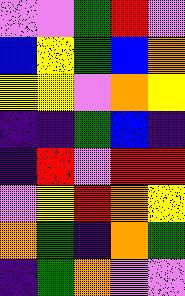[["violet", "violet", "green", "red", "violet"], ["blue", "yellow", "green", "blue", "orange"], ["yellow", "yellow", "violet", "orange", "yellow"], ["indigo", "indigo", "green", "blue", "indigo"], ["indigo", "red", "violet", "red", "red"], ["violet", "yellow", "red", "orange", "yellow"], ["orange", "green", "indigo", "orange", "green"], ["indigo", "green", "orange", "violet", "violet"]]